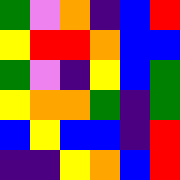[["green", "violet", "orange", "indigo", "blue", "red"], ["yellow", "red", "red", "orange", "blue", "blue"], ["green", "violet", "indigo", "yellow", "blue", "green"], ["yellow", "orange", "orange", "green", "indigo", "green"], ["blue", "yellow", "blue", "blue", "indigo", "red"], ["indigo", "indigo", "yellow", "orange", "blue", "red"]]